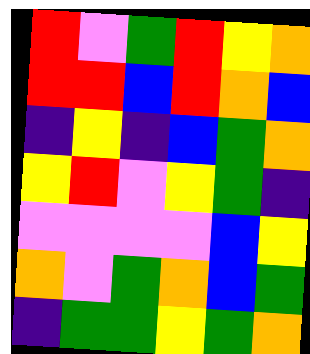[["red", "violet", "green", "red", "yellow", "orange"], ["red", "red", "blue", "red", "orange", "blue"], ["indigo", "yellow", "indigo", "blue", "green", "orange"], ["yellow", "red", "violet", "yellow", "green", "indigo"], ["violet", "violet", "violet", "violet", "blue", "yellow"], ["orange", "violet", "green", "orange", "blue", "green"], ["indigo", "green", "green", "yellow", "green", "orange"]]